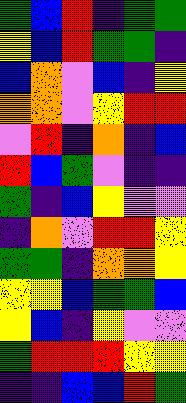[["green", "blue", "red", "indigo", "green", "green"], ["yellow", "blue", "red", "green", "green", "indigo"], ["blue", "orange", "violet", "blue", "indigo", "yellow"], ["orange", "orange", "violet", "yellow", "red", "red"], ["violet", "red", "indigo", "orange", "indigo", "blue"], ["red", "blue", "green", "violet", "indigo", "indigo"], ["green", "indigo", "blue", "yellow", "violet", "violet"], ["indigo", "orange", "violet", "red", "red", "yellow"], ["green", "green", "indigo", "orange", "orange", "yellow"], ["yellow", "yellow", "blue", "green", "green", "blue"], ["yellow", "blue", "indigo", "yellow", "violet", "violet"], ["green", "red", "red", "red", "yellow", "yellow"], ["indigo", "indigo", "blue", "blue", "red", "green"]]